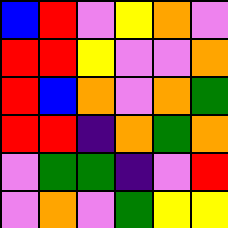[["blue", "red", "violet", "yellow", "orange", "violet"], ["red", "red", "yellow", "violet", "violet", "orange"], ["red", "blue", "orange", "violet", "orange", "green"], ["red", "red", "indigo", "orange", "green", "orange"], ["violet", "green", "green", "indigo", "violet", "red"], ["violet", "orange", "violet", "green", "yellow", "yellow"]]